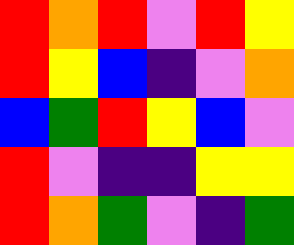[["red", "orange", "red", "violet", "red", "yellow"], ["red", "yellow", "blue", "indigo", "violet", "orange"], ["blue", "green", "red", "yellow", "blue", "violet"], ["red", "violet", "indigo", "indigo", "yellow", "yellow"], ["red", "orange", "green", "violet", "indigo", "green"]]